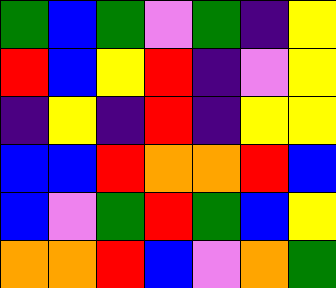[["green", "blue", "green", "violet", "green", "indigo", "yellow"], ["red", "blue", "yellow", "red", "indigo", "violet", "yellow"], ["indigo", "yellow", "indigo", "red", "indigo", "yellow", "yellow"], ["blue", "blue", "red", "orange", "orange", "red", "blue"], ["blue", "violet", "green", "red", "green", "blue", "yellow"], ["orange", "orange", "red", "blue", "violet", "orange", "green"]]